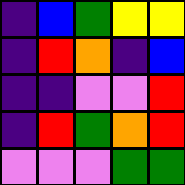[["indigo", "blue", "green", "yellow", "yellow"], ["indigo", "red", "orange", "indigo", "blue"], ["indigo", "indigo", "violet", "violet", "red"], ["indigo", "red", "green", "orange", "red"], ["violet", "violet", "violet", "green", "green"]]